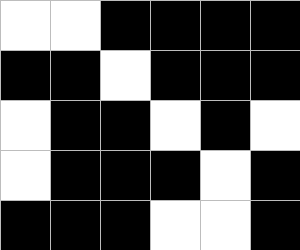[["white", "white", "black", "black", "black", "black"], ["black", "black", "white", "black", "black", "black"], ["white", "black", "black", "white", "black", "white"], ["white", "black", "black", "black", "white", "black"], ["black", "black", "black", "white", "white", "black"]]